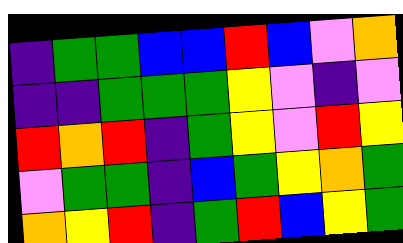[["indigo", "green", "green", "blue", "blue", "red", "blue", "violet", "orange"], ["indigo", "indigo", "green", "green", "green", "yellow", "violet", "indigo", "violet"], ["red", "orange", "red", "indigo", "green", "yellow", "violet", "red", "yellow"], ["violet", "green", "green", "indigo", "blue", "green", "yellow", "orange", "green"], ["orange", "yellow", "red", "indigo", "green", "red", "blue", "yellow", "green"]]